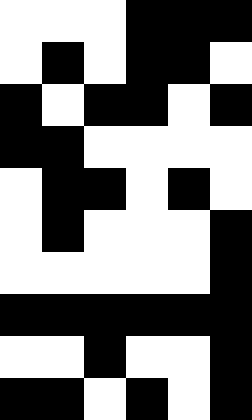[["white", "white", "white", "black", "black", "black"], ["white", "black", "white", "black", "black", "white"], ["black", "white", "black", "black", "white", "black"], ["black", "black", "white", "white", "white", "white"], ["white", "black", "black", "white", "black", "white"], ["white", "black", "white", "white", "white", "black"], ["white", "white", "white", "white", "white", "black"], ["black", "black", "black", "black", "black", "black"], ["white", "white", "black", "white", "white", "black"], ["black", "black", "white", "black", "white", "black"]]